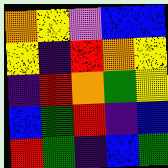[["orange", "yellow", "violet", "blue", "blue"], ["yellow", "indigo", "red", "orange", "yellow"], ["indigo", "red", "orange", "green", "yellow"], ["blue", "green", "red", "indigo", "blue"], ["red", "green", "indigo", "blue", "green"]]